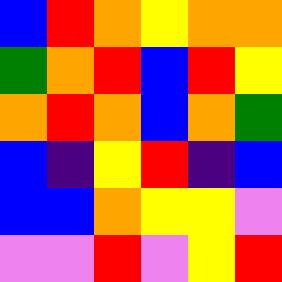[["blue", "red", "orange", "yellow", "orange", "orange"], ["green", "orange", "red", "blue", "red", "yellow"], ["orange", "red", "orange", "blue", "orange", "green"], ["blue", "indigo", "yellow", "red", "indigo", "blue"], ["blue", "blue", "orange", "yellow", "yellow", "violet"], ["violet", "violet", "red", "violet", "yellow", "red"]]